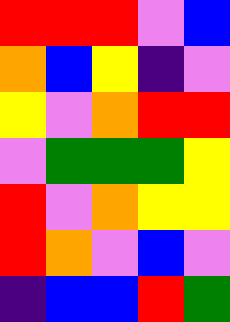[["red", "red", "red", "violet", "blue"], ["orange", "blue", "yellow", "indigo", "violet"], ["yellow", "violet", "orange", "red", "red"], ["violet", "green", "green", "green", "yellow"], ["red", "violet", "orange", "yellow", "yellow"], ["red", "orange", "violet", "blue", "violet"], ["indigo", "blue", "blue", "red", "green"]]